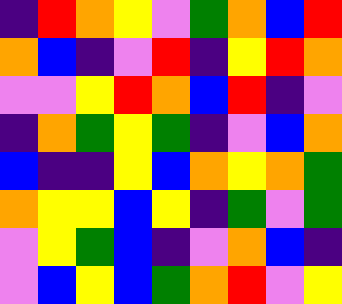[["indigo", "red", "orange", "yellow", "violet", "green", "orange", "blue", "red"], ["orange", "blue", "indigo", "violet", "red", "indigo", "yellow", "red", "orange"], ["violet", "violet", "yellow", "red", "orange", "blue", "red", "indigo", "violet"], ["indigo", "orange", "green", "yellow", "green", "indigo", "violet", "blue", "orange"], ["blue", "indigo", "indigo", "yellow", "blue", "orange", "yellow", "orange", "green"], ["orange", "yellow", "yellow", "blue", "yellow", "indigo", "green", "violet", "green"], ["violet", "yellow", "green", "blue", "indigo", "violet", "orange", "blue", "indigo"], ["violet", "blue", "yellow", "blue", "green", "orange", "red", "violet", "yellow"]]